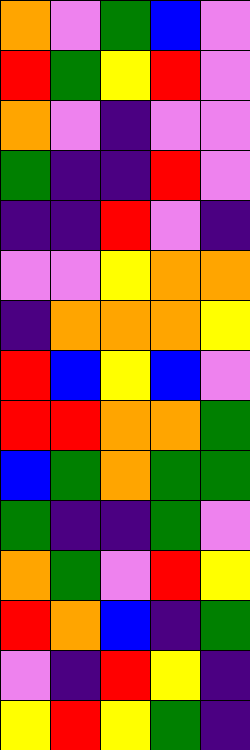[["orange", "violet", "green", "blue", "violet"], ["red", "green", "yellow", "red", "violet"], ["orange", "violet", "indigo", "violet", "violet"], ["green", "indigo", "indigo", "red", "violet"], ["indigo", "indigo", "red", "violet", "indigo"], ["violet", "violet", "yellow", "orange", "orange"], ["indigo", "orange", "orange", "orange", "yellow"], ["red", "blue", "yellow", "blue", "violet"], ["red", "red", "orange", "orange", "green"], ["blue", "green", "orange", "green", "green"], ["green", "indigo", "indigo", "green", "violet"], ["orange", "green", "violet", "red", "yellow"], ["red", "orange", "blue", "indigo", "green"], ["violet", "indigo", "red", "yellow", "indigo"], ["yellow", "red", "yellow", "green", "indigo"]]